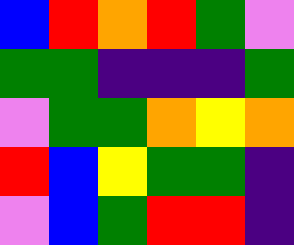[["blue", "red", "orange", "red", "green", "violet"], ["green", "green", "indigo", "indigo", "indigo", "green"], ["violet", "green", "green", "orange", "yellow", "orange"], ["red", "blue", "yellow", "green", "green", "indigo"], ["violet", "blue", "green", "red", "red", "indigo"]]